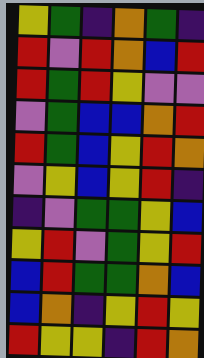[["yellow", "green", "indigo", "orange", "green", "indigo"], ["red", "violet", "red", "orange", "blue", "red"], ["red", "green", "red", "yellow", "violet", "violet"], ["violet", "green", "blue", "blue", "orange", "red"], ["red", "green", "blue", "yellow", "red", "orange"], ["violet", "yellow", "blue", "yellow", "red", "indigo"], ["indigo", "violet", "green", "green", "yellow", "blue"], ["yellow", "red", "violet", "green", "yellow", "red"], ["blue", "red", "green", "green", "orange", "blue"], ["blue", "orange", "indigo", "yellow", "red", "yellow"], ["red", "yellow", "yellow", "indigo", "red", "orange"]]